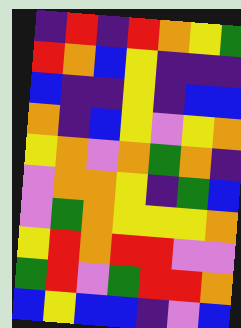[["indigo", "red", "indigo", "red", "orange", "yellow", "green"], ["red", "orange", "blue", "yellow", "indigo", "indigo", "indigo"], ["blue", "indigo", "indigo", "yellow", "indigo", "blue", "blue"], ["orange", "indigo", "blue", "yellow", "violet", "yellow", "orange"], ["yellow", "orange", "violet", "orange", "green", "orange", "indigo"], ["violet", "orange", "orange", "yellow", "indigo", "green", "blue"], ["violet", "green", "orange", "yellow", "yellow", "yellow", "orange"], ["yellow", "red", "orange", "red", "red", "violet", "violet"], ["green", "red", "violet", "green", "red", "red", "orange"], ["blue", "yellow", "blue", "blue", "indigo", "violet", "blue"]]